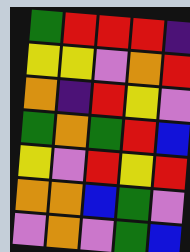[["green", "red", "red", "red", "indigo"], ["yellow", "yellow", "violet", "orange", "red"], ["orange", "indigo", "red", "yellow", "violet"], ["green", "orange", "green", "red", "blue"], ["yellow", "violet", "red", "yellow", "red"], ["orange", "orange", "blue", "green", "violet"], ["violet", "orange", "violet", "green", "blue"]]